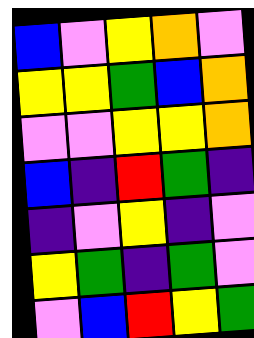[["blue", "violet", "yellow", "orange", "violet"], ["yellow", "yellow", "green", "blue", "orange"], ["violet", "violet", "yellow", "yellow", "orange"], ["blue", "indigo", "red", "green", "indigo"], ["indigo", "violet", "yellow", "indigo", "violet"], ["yellow", "green", "indigo", "green", "violet"], ["violet", "blue", "red", "yellow", "green"]]